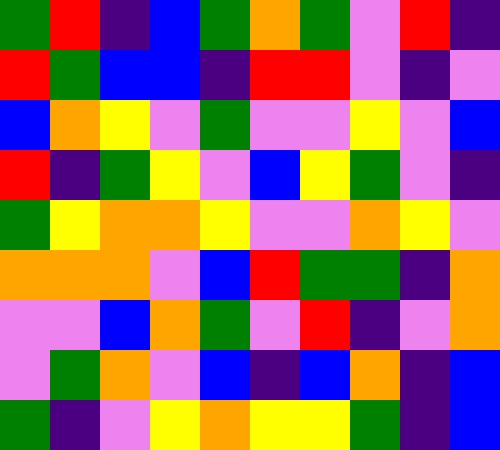[["green", "red", "indigo", "blue", "green", "orange", "green", "violet", "red", "indigo"], ["red", "green", "blue", "blue", "indigo", "red", "red", "violet", "indigo", "violet"], ["blue", "orange", "yellow", "violet", "green", "violet", "violet", "yellow", "violet", "blue"], ["red", "indigo", "green", "yellow", "violet", "blue", "yellow", "green", "violet", "indigo"], ["green", "yellow", "orange", "orange", "yellow", "violet", "violet", "orange", "yellow", "violet"], ["orange", "orange", "orange", "violet", "blue", "red", "green", "green", "indigo", "orange"], ["violet", "violet", "blue", "orange", "green", "violet", "red", "indigo", "violet", "orange"], ["violet", "green", "orange", "violet", "blue", "indigo", "blue", "orange", "indigo", "blue"], ["green", "indigo", "violet", "yellow", "orange", "yellow", "yellow", "green", "indigo", "blue"]]